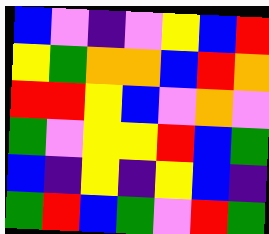[["blue", "violet", "indigo", "violet", "yellow", "blue", "red"], ["yellow", "green", "orange", "orange", "blue", "red", "orange"], ["red", "red", "yellow", "blue", "violet", "orange", "violet"], ["green", "violet", "yellow", "yellow", "red", "blue", "green"], ["blue", "indigo", "yellow", "indigo", "yellow", "blue", "indigo"], ["green", "red", "blue", "green", "violet", "red", "green"]]